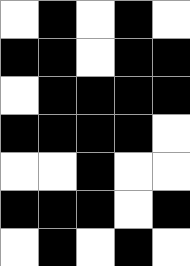[["white", "black", "white", "black", "white"], ["black", "black", "white", "black", "black"], ["white", "black", "black", "black", "black"], ["black", "black", "black", "black", "white"], ["white", "white", "black", "white", "white"], ["black", "black", "black", "white", "black"], ["white", "black", "white", "black", "white"]]